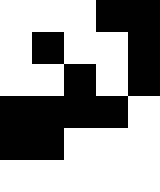[["white", "white", "white", "black", "black"], ["white", "black", "white", "white", "black"], ["white", "white", "black", "white", "black"], ["black", "black", "black", "black", "white"], ["black", "black", "white", "white", "white"], ["white", "white", "white", "white", "white"]]